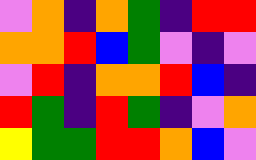[["violet", "orange", "indigo", "orange", "green", "indigo", "red", "red"], ["orange", "orange", "red", "blue", "green", "violet", "indigo", "violet"], ["violet", "red", "indigo", "orange", "orange", "red", "blue", "indigo"], ["red", "green", "indigo", "red", "green", "indigo", "violet", "orange"], ["yellow", "green", "green", "red", "red", "orange", "blue", "violet"]]